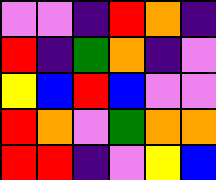[["violet", "violet", "indigo", "red", "orange", "indigo"], ["red", "indigo", "green", "orange", "indigo", "violet"], ["yellow", "blue", "red", "blue", "violet", "violet"], ["red", "orange", "violet", "green", "orange", "orange"], ["red", "red", "indigo", "violet", "yellow", "blue"]]